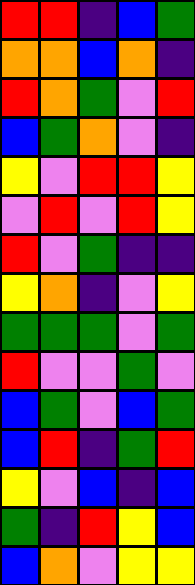[["red", "red", "indigo", "blue", "green"], ["orange", "orange", "blue", "orange", "indigo"], ["red", "orange", "green", "violet", "red"], ["blue", "green", "orange", "violet", "indigo"], ["yellow", "violet", "red", "red", "yellow"], ["violet", "red", "violet", "red", "yellow"], ["red", "violet", "green", "indigo", "indigo"], ["yellow", "orange", "indigo", "violet", "yellow"], ["green", "green", "green", "violet", "green"], ["red", "violet", "violet", "green", "violet"], ["blue", "green", "violet", "blue", "green"], ["blue", "red", "indigo", "green", "red"], ["yellow", "violet", "blue", "indigo", "blue"], ["green", "indigo", "red", "yellow", "blue"], ["blue", "orange", "violet", "yellow", "yellow"]]